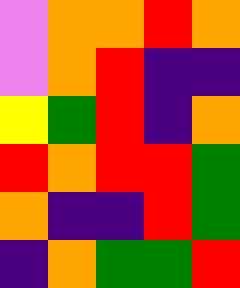[["violet", "orange", "orange", "red", "orange"], ["violet", "orange", "red", "indigo", "indigo"], ["yellow", "green", "red", "indigo", "orange"], ["red", "orange", "red", "red", "green"], ["orange", "indigo", "indigo", "red", "green"], ["indigo", "orange", "green", "green", "red"]]